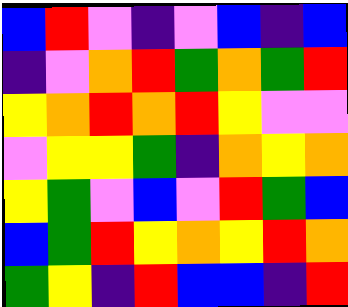[["blue", "red", "violet", "indigo", "violet", "blue", "indigo", "blue"], ["indigo", "violet", "orange", "red", "green", "orange", "green", "red"], ["yellow", "orange", "red", "orange", "red", "yellow", "violet", "violet"], ["violet", "yellow", "yellow", "green", "indigo", "orange", "yellow", "orange"], ["yellow", "green", "violet", "blue", "violet", "red", "green", "blue"], ["blue", "green", "red", "yellow", "orange", "yellow", "red", "orange"], ["green", "yellow", "indigo", "red", "blue", "blue", "indigo", "red"]]